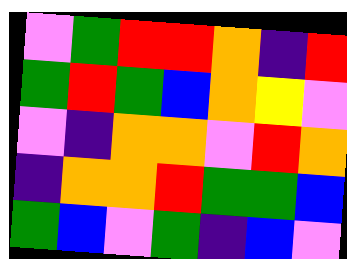[["violet", "green", "red", "red", "orange", "indigo", "red"], ["green", "red", "green", "blue", "orange", "yellow", "violet"], ["violet", "indigo", "orange", "orange", "violet", "red", "orange"], ["indigo", "orange", "orange", "red", "green", "green", "blue"], ["green", "blue", "violet", "green", "indigo", "blue", "violet"]]